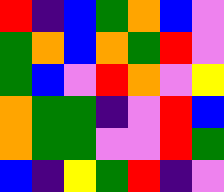[["red", "indigo", "blue", "green", "orange", "blue", "violet"], ["green", "orange", "blue", "orange", "green", "red", "violet"], ["green", "blue", "violet", "red", "orange", "violet", "yellow"], ["orange", "green", "green", "indigo", "violet", "red", "blue"], ["orange", "green", "green", "violet", "violet", "red", "green"], ["blue", "indigo", "yellow", "green", "red", "indigo", "violet"]]